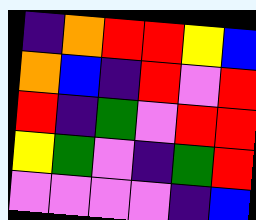[["indigo", "orange", "red", "red", "yellow", "blue"], ["orange", "blue", "indigo", "red", "violet", "red"], ["red", "indigo", "green", "violet", "red", "red"], ["yellow", "green", "violet", "indigo", "green", "red"], ["violet", "violet", "violet", "violet", "indigo", "blue"]]